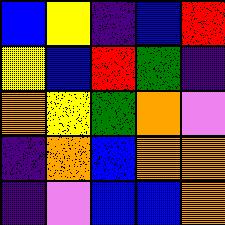[["blue", "yellow", "indigo", "blue", "red"], ["yellow", "blue", "red", "green", "indigo"], ["orange", "yellow", "green", "orange", "violet"], ["indigo", "orange", "blue", "orange", "orange"], ["indigo", "violet", "blue", "blue", "orange"]]